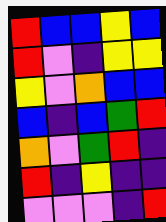[["red", "blue", "blue", "yellow", "blue"], ["red", "violet", "indigo", "yellow", "yellow"], ["yellow", "violet", "orange", "blue", "blue"], ["blue", "indigo", "blue", "green", "red"], ["orange", "violet", "green", "red", "indigo"], ["red", "indigo", "yellow", "indigo", "indigo"], ["violet", "violet", "violet", "indigo", "red"]]